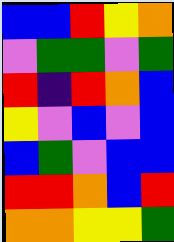[["blue", "blue", "red", "yellow", "orange"], ["violet", "green", "green", "violet", "green"], ["red", "indigo", "red", "orange", "blue"], ["yellow", "violet", "blue", "violet", "blue"], ["blue", "green", "violet", "blue", "blue"], ["red", "red", "orange", "blue", "red"], ["orange", "orange", "yellow", "yellow", "green"]]